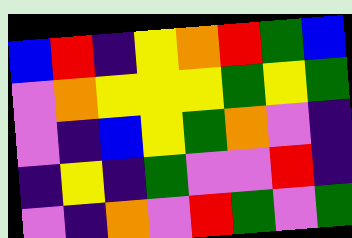[["blue", "red", "indigo", "yellow", "orange", "red", "green", "blue"], ["violet", "orange", "yellow", "yellow", "yellow", "green", "yellow", "green"], ["violet", "indigo", "blue", "yellow", "green", "orange", "violet", "indigo"], ["indigo", "yellow", "indigo", "green", "violet", "violet", "red", "indigo"], ["violet", "indigo", "orange", "violet", "red", "green", "violet", "green"]]